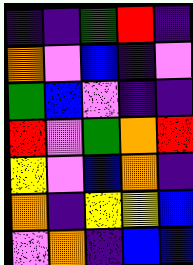[["indigo", "indigo", "green", "red", "indigo"], ["orange", "violet", "blue", "indigo", "violet"], ["green", "blue", "violet", "indigo", "indigo"], ["red", "violet", "green", "orange", "red"], ["yellow", "violet", "blue", "orange", "indigo"], ["orange", "indigo", "yellow", "yellow", "blue"], ["violet", "orange", "indigo", "blue", "blue"]]